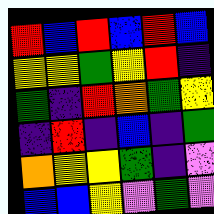[["red", "blue", "red", "blue", "red", "blue"], ["yellow", "yellow", "green", "yellow", "red", "indigo"], ["green", "indigo", "red", "orange", "green", "yellow"], ["indigo", "red", "indigo", "blue", "indigo", "green"], ["orange", "yellow", "yellow", "green", "indigo", "violet"], ["blue", "blue", "yellow", "violet", "green", "violet"]]